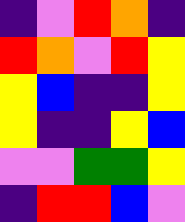[["indigo", "violet", "red", "orange", "indigo"], ["red", "orange", "violet", "red", "yellow"], ["yellow", "blue", "indigo", "indigo", "yellow"], ["yellow", "indigo", "indigo", "yellow", "blue"], ["violet", "violet", "green", "green", "yellow"], ["indigo", "red", "red", "blue", "violet"]]